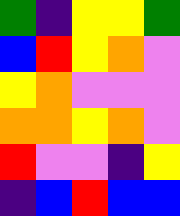[["green", "indigo", "yellow", "yellow", "green"], ["blue", "red", "yellow", "orange", "violet"], ["yellow", "orange", "violet", "violet", "violet"], ["orange", "orange", "yellow", "orange", "violet"], ["red", "violet", "violet", "indigo", "yellow"], ["indigo", "blue", "red", "blue", "blue"]]